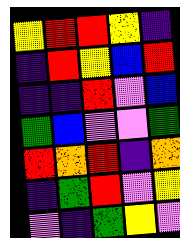[["yellow", "red", "red", "yellow", "indigo"], ["indigo", "red", "yellow", "blue", "red"], ["indigo", "indigo", "red", "violet", "blue"], ["green", "blue", "violet", "violet", "green"], ["red", "orange", "red", "indigo", "orange"], ["indigo", "green", "red", "violet", "yellow"], ["violet", "indigo", "green", "yellow", "violet"]]